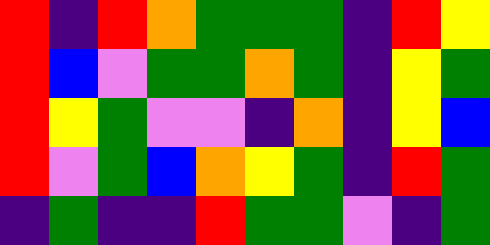[["red", "indigo", "red", "orange", "green", "green", "green", "indigo", "red", "yellow"], ["red", "blue", "violet", "green", "green", "orange", "green", "indigo", "yellow", "green"], ["red", "yellow", "green", "violet", "violet", "indigo", "orange", "indigo", "yellow", "blue"], ["red", "violet", "green", "blue", "orange", "yellow", "green", "indigo", "red", "green"], ["indigo", "green", "indigo", "indigo", "red", "green", "green", "violet", "indigo", "green"]]